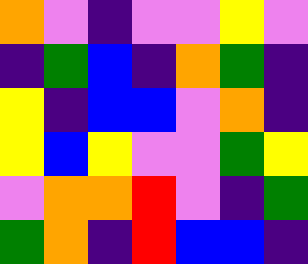[["orange", "violet", "indigo", "violet", "violet", "yellow", "violet"], ["indigo", "green", "blue", "indigo", "orange", "green", "indigo"], ["yellow", "indigo", "blue", "blue", "violet", "orange", "indigo"], ["yellow", "blue", "yellow", "violet", "violet", "green", "yellow"], ["violet", "orange", "orange", "red", "violet", "indigo", "green"], ["green", "orange", "indigo", "red", "blue", "blue", "indigo"]]